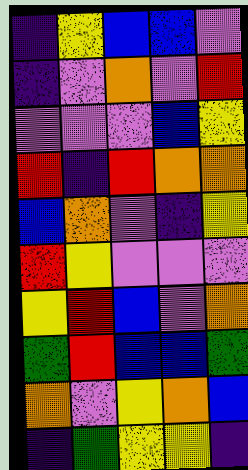[["indigo", "yellow", "blue", "blue", "violet"], ["indigo", "violet", "orange", "violet", "red"], ["violet", "violet", "violet", "blue", "yellow"], ["red", "indigo", "red", "orange", "orange"], ["blue", "orange", "violet", "indigo", "yellow"], ["red", "yellow", "violet", "violet", "violet"], ["yellow", "red", "blue", "violet", "orange"], ["green", "red", "blue", "blue", "green"], ["orange", "violet", "yellow", "orange", "blue"], ["indigo", "green", "yellow", "yellow", "indigo"]]